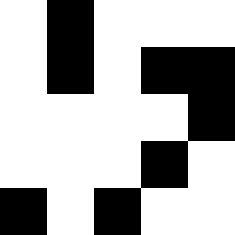[["white", "black", "white", "white", "white"], ["white", "black", "white", "black", "black"], ["white", "white", "white", "white", "black"], ["white", "white", "white", "black", "white"], ["black", "white", "black", "white", "white"]]